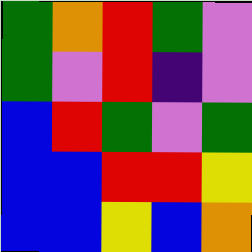[["green", "orange", "red", "green", "violet"], ["green", "violet", "red", "indigo", "violet"], ["blue", "red", "green", "violet", "green"], ["blue", "blue", "red", "red", "yellow"], ["blue", "blue", "yellow", "blue", "orange"]]